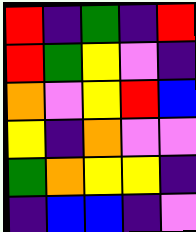[["red", "indigo", "green", "indigo", "red"], ["red", "green", "yellow", "violet", "indigo"], ["orange", "violet", "yellow", "red", "blue"], ["yellow", "indigo", "orange", "violet", "violet"], ["green", "orange", "yellow", "yellow", "indigo"], ["indigo", "blue", "blue", "indigo", "violet"]]